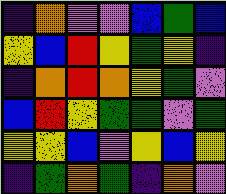[["indigo", "orange", "violet", "violet", "blue", "green", "blue"], ["yellow", "blue", "red", "yellow", "green", "yellow", "indigo"], ["indigo", "orange", "red", "orange", "yellow", "green", "violet"], ["blue", "red", "yellow", "green", "green", "violet", "green"], ["yellow", "yellow", "blue", "violet", "yellow", "blue", "yellow"], ["indigo", "green", "orange", "green", "indigo", "orange", "violet"]]